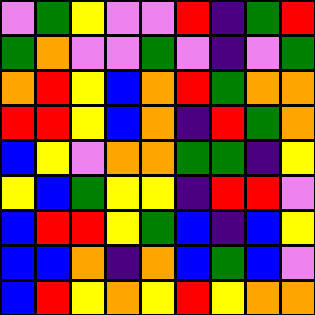[["violet", "green", "yellow", "violet", "violet", "red", "indigo", "green", "red"], ["green", "orange", "violet", "violet", "green", "violet", "indigo", "violet", "green"], ["orange", "red", "yellow", "blue", "orange", "red", "green", "orange", "orange"], ["red", "red", "yellow", "blue", "orange", "indigo", "red", "green", "orange"], ["blue", "yellow", "violet", "orange", "orange", "green", "green", "indigo", "yellow"], ["yellow", "blue", "green", "yellow", "yellow", "indigo", "red", "red", "violet"], ["blue", "red", "red", "yellow", "green", "blue", "indigo", "blue", "yellow"], ["blue", "blue", "orange", "indigo", "orange", "blue", "green", "blue", "violet"], ["blue", "red", "yellow", "orange", "yellow", "red", "yellow", "orange", "orange"]]